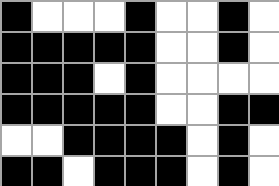[["black", "white", "white", "white", "black", "white", "white", "black", "white"], ["black", "black", "black", "black", "black", "white", "white", "black", "white"], ["black", "black", "black", "white", "black", "white", "white", "white", "white"], ["black", "black", "black", "black", "black", "white", "white", "black", "black"], ["white", "white", "black", "black", "black", "black", "white", "black", "white"], ["black", "black", "white", "black", "black", "black", "white", "black", "white"]]